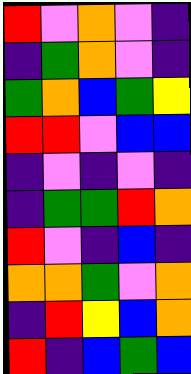[["red", "violet", "orange", "violet", "indigo"], ["indigo", "green", "orange", "violet", "indigo"], ["green", "orange", "blue", "green", "yellow"], ["red", "red", "violet", "blue", "blue"], ["indigo", "violet", "indigo", "violet", "indigo"], ["indigo", "green", "green", "red", "orange"], ["red", "violet", "indigo", "blue", "indigo"], ["orange", "orange", "green", "violet", "orange"], ["indigo", "red", "yellow", "blue", "orange"], ["red", "indigo", "blue", "green", "blue"]]